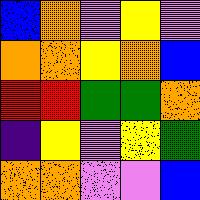[["blue", "orange", "violet", "yellow", "violet"], ["orange", "orange", "yellow", "orange", "blue"], ["red", "red", "green", "green", "orange"], ["indigo", "yellow", "violet", "yellow", "green"], ["orange", "orange", "violet", "violet", "blue"]]